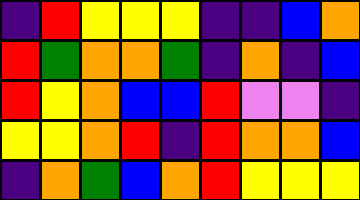[["indigo", "red", "yellow", "yellow", "yellow", "indigo", "indigo", "blue", "orange"], ["red", "green", "orange", "orange", "green", "indigo", "orange", "indigo", "blue"], ["red", "yellow", "orange", "blue", "blue", "red", "violet", "violet", "indigo"], ["yellow", "yellow", "orange", "red", "indigo", "red", "orange", "orange", "blue"], ["indigo", "orange", "green", "blue", "orange", "red", "yellow", "yellow", "yellow"]]